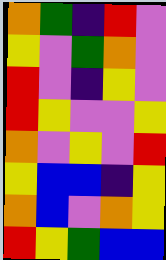[["orange", "green", "indigo", "red", "violet"], ["yellow", "violet", "green", "orange", "violet"], ["red", "violet", "indigo", "yellow", "violet"], ["red", "yellow", "violet", "violet", "yellow"], ["orange", "violet", "yellow", "violet", "red"], ["yellow", "blue", "blue", "indigo", "yellow"], ["orange", "blue", "violet", "orange", "yellow"], ["red", "yellow", "green", "blue", "blue"]]